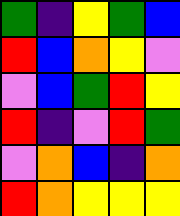[["green", "indigo", "yellow", "green", "blue"], ["red", "blue", "orange", "yellow", "violet"], ["violet", "blue", "green", "red", "yellow"], ["red", "indigo", "violet", "red", "green"], ["violet", "orange", "blue", "indigo", "orange"], ["red", "orange", "yellow", "yellow", "yellow"]]